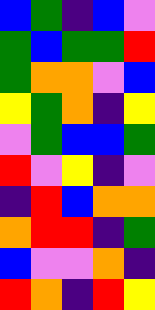[["blue", "green", "indigo", "blue", "violet"], ["green", "blue", "green", "green", "red"], ["green", "orange", "orange", "violet", "blue"], ["yellow", "green", "orange", "indigo", "yellow"], ["violet", "green", "blue", "blue", "green"], ["red", "violet", "yellow", "indigo", "violet"], ["indigo", "red", "blue", "orange", "orange"], ["orange", "red", "red", "indigo", "green"], ["blue", "violet", "violet", "orange", "indigo"], ["red", "orange", "indigo", "red", "yellow"]]